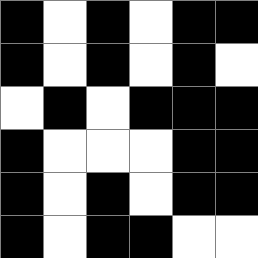[["black", "white", "black", "white", "black", "black"], ["black", "white", "black", "white", "black", "white"], ["white", "black", "white", "black", "black", "black"], ["black", "white", "white", "white", "black", "black"], ["black", "white", "black", "white", "black", "black"], ["black", "white", "black", "black", "white", "white"]]